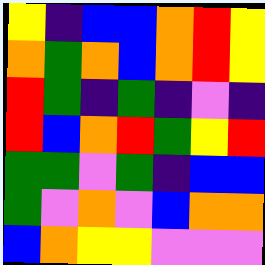[["yellow", "indigo", "blue", "blue", "orange", "red", "yellow"], ["orange", "green", "orange", "blue", "orange", "red", "yellow"], ["red", "green", "indigo", "green", "indigo", "violet", "indigo"], ["red", "blue", "orange", "red", "green", "yellow", "red"], ["green", "green", "violet", "green", "indigo", "blue", "blue"], ["green", "violet", "orange", "violet", "blue", "orange", "orange"], ["blue", "orange", "yellow", "yellow", "violet", "violet", "violet"]]